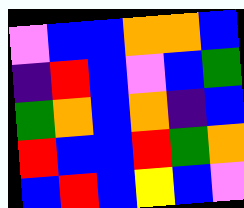[["violet", "blue", "blue", "orange", "orange", "blue"], ["indigo", "red", "blue", "violet", "blue", "green"], ["green", "orange", "blue", "orange", "indigo", "blue"], ["red", "blue", "blue", "red", "green", "orange"], ["blue", "red", "blue", "yellow", "blue", "violet"]]